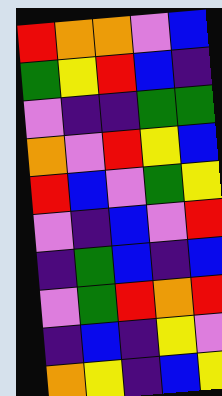[["red", "orange", "orange", "violet", "blue"], ["green", "yellow", "red", "blue", "indigo"], ["violet", "indigo", "indigo", "green", "green"], ["orange", "violet", "red", "yellow", "blue"], ["red", "blue", "violet", "green", "yellow"], ["violet", "indigo", "blue", "violet", "red"], ["indigo", "green", "blue", "indigo", "blue"], ["violet", "green", "red", "orange", "red"], ["indigo", "blue", "indigo", "yellow", "violet"], ["orange", "yellow", "indigo", "blue", "yellow"]]